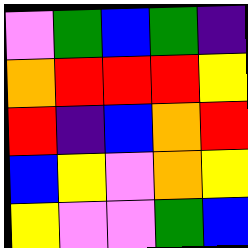[["violet", "green", "blue", "green", "indigo"], ["orange", "red", "red", "red", "yellow"], ["red", "indigo", "blue", "orange", "red"], ["blue", "yellow", "violet", "orange", "yellow"], ["yellow", "violet", "violet", "green", "blue"]]